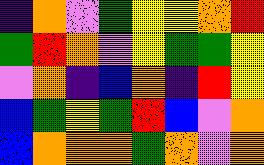[["indigo", "orange", "violet", "green", "yellow", "yellow", "orange", "red"], ["green", "red", "orange", "violet", "yellow", "green", "green", "yellow"], ["violet", "orange", "indigo", "blue", "orange", "indigo", "red", "yellow"], ["blue", "green", "yellow", "green", "red", "blue", "violet", "orange"], ["blue", "orange", "orange", "orange", "green", "orange", "violet", "orange"]]